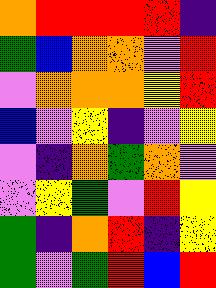[["orange", "red", "red", "red", "red", "indigo"], ["green", "blue", "orange", "orange", "violet", "red"], ["violet", "orange", "orange", "orange", "yellow", "red"], ["blue", "violet", "yellow", "indigo", "violet", "yellow"], ["violet", "indigo", "orange", "green", "orange", "violet"], ["violet", "yellow", "green", "violet", "red", "yellow"], ["green", "indigo", "orange", "red", "indigo", "yellow"], ["green", "violet", "green", "red", "blue", "red"]]